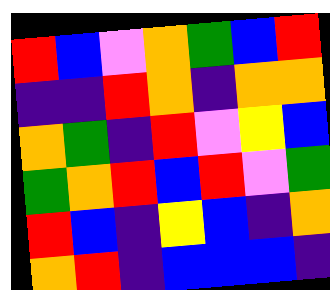[["red", "blue", "violet", "orange", "green", "blue", "red"], ["indigo", "indigo", "red", "orange", "indigo", "orange", "orange"], ["orange", "green", "indigo", "red", "violet", "yellow", "blue"], ["green", "orange", "red", "blue", "red", "violet", "green"], ["red", "blue", "indigo", "yellow", "blue", "indigo", "orange"], ["orange", "red", "indigo", "blue", "blue", "blue", "indigo"]]